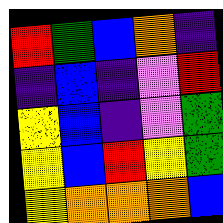[["red", "green", "blue", "orange", "indigo"], ["indigo", "blue", "indigo", "violet", "red"], ["yellow", "blue", "indigo", "violet", "green"], ["yellow", "blue", "red", "yellow", "green"], ["yellow", "orange", "orange", "orange", "blue"]]